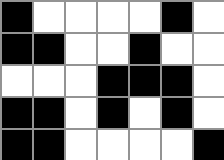[["black", "white", "white", "white", "white", "black", "white"], ["black", "black", "white", "white", "black", "white", "white"], ["white", "white", "white", "black", "black", "black", "white"], ["black", "black", "white", "black", "white", "black", "white"], ["black", "black", "white", "white", "white", "white", "black"]]